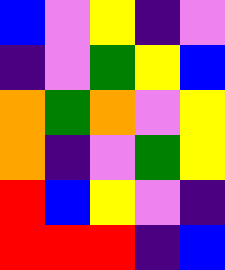[["blue", "violet", "yellow", "indigo", "violet"], ["indigo", "violet", "green", "yellow", "blue"], ["orange", "green", "orange", "violet", "yellow"], ["orange", "indigo", "violet", "green", "yellow"], ["red", "blue", "yellow", "violet", "indigo"], ["red", "red", "red", "indigo", "blue"]]